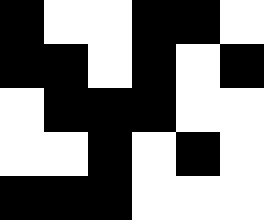[["black", "white", "white", "black", "black", "white"], ["black", "black", "white", "black", "white", "black"], ["white", "black", "black", "black", "white", "white"], ["white", "white", "black", "white", "black", "white"], ["black", "black", "black", "white", "white", "white"]]